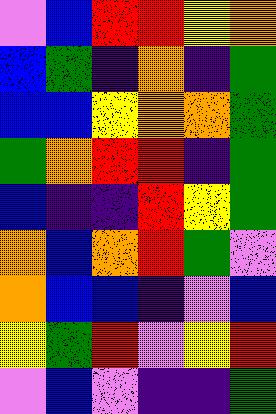[["violet", "blue", "red", "red", "yellow", "orange"], ["blue", "green", "indigo", "orange", "indigo", "green"], ["blue", "blue", "yellow", "orange", "orange", "green"], ["green", "orange", "red", "red", "indigo", "green"], ["blue", "indigo", "indigo", "red", "yellow", "green"], ["orange", "blue", "orange", "red", "green", "violet"], ["orange", "blue", "blue", "indigo", "violet", "blue"], ["yellow", "green", "red", "violet", "yellow", "red"], ["violet", "blue", "violet", "indigo", "indigo", "green"]]